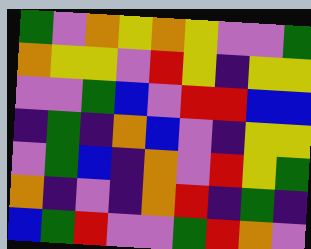[["green", "violet", "orange", "yellow", "orange", "yellow", "violet", "violet", "green"], ["orange", "yellow", "yellow", "violet", "red", "yellow", "indigo", "yellow", "yellow"], ["violet", "violet", "green", "blue", "violet", "red", "red", "blue", "blue"], ["indigo", "green", "indigo", "orange", "blue", "violet", "indigo", "yellow", "yellow"], ["violet", "green", "blue", "indigo", "orange", "violet", "red", "yellow", "green"], ["orange", "indigo", "violet", "indigo", "orange", "red", "indigo", "green", "indigo"], ["blue", "green", "red", "violet", "violet", "green", "red", "orange", "violet"]]